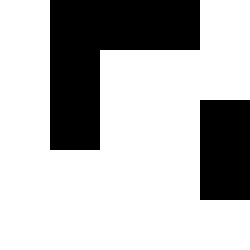[["white", "black", "black", "black", "white"], ["white", "black", "white", "white", "white"], ["white", "black", "white", "white", "black"], ["white", "white", "white", "white", "black"], ["white", "white", "white", "white", "white"]]